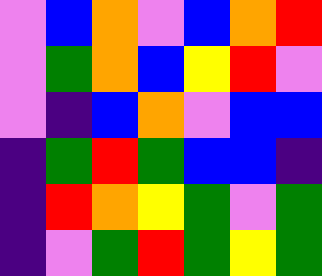[["violet", "blue", "orange", "violet", "blue", "orange", "red"], ["violet", "green", "orange", "blue", "yellow", "red", "violet"], ["violet", "indigo", "blue", "orange", "violet", "blue", "blue"], ["indigo", "green", "red", "green", "blue", "blue", "indigo"], ["indigo", "red", "orange", "yellow", "green", "violet", "green"], ["indigo", "violet", "green", "red", "green", "yellow", "green"]]